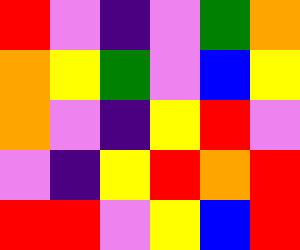[["red", "violet", "indigo", "violet", "green", "orange"], ["orange", "yellow", "green", "violet", "blue", "yellow"], ["orange", "violet", "indigo", "yellow", "red", "violet"], ["violet", "indigo", "yellow", "red", "orange", "red"], ["red", "red", "violet", "yellow", "blue", "red"]]